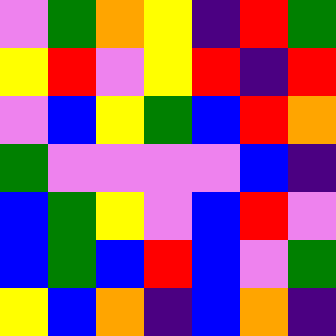[["violet", "green", "orange", "yellow", "indigo", "red", "green"], ["yellow", "red", "violet", "yellow", "red", "indigo", "red"], ["violet", "blue", "yellow", "green", "blue", "red", "orange"], ["green", "violet", "violet", "violet", "violet", "blue", "indigo"], ["blue", "green", "yellow", "violet", "blue", "red", "violet"], ["blue", "green", "blue", "red", "blue", "violet", "green"], ["yellow", "blue", "orange", "indigo", "blue", "orange", "indigo"]]